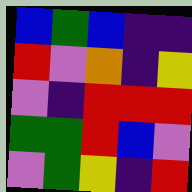[["blue", "green", "blue", "indigo", "indigo"], ["red", "violet", "orange", "indigo", "yellow"], ["violet", "indigo", "red", "red", "red"], ["green", "green", "red", "blue", "violet"], ["violet", "green", "yellow", "indigo", "red"]]